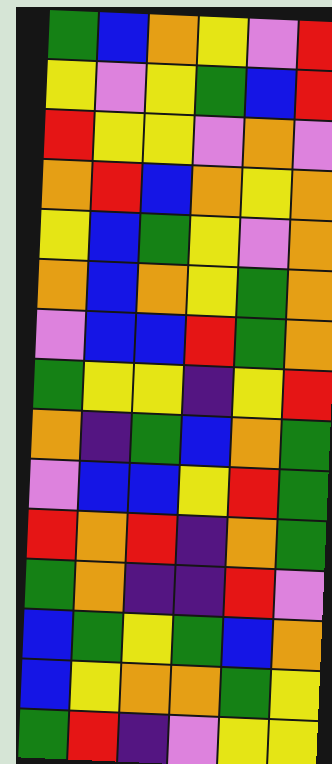[["green", "blue", "orange", "yellow", "violet", "red"], ["yellow", "violet", "yellow", "green", "blue", "red"], ["red", "yellow", "yellow", "violet", "orange", "violet"], ["orange", "red", "blue", "orange", "yellow", "orange"], ["yellow", "blue", "green", "yellow", "violet", "orange"], ["orange", "blue", "orange", "yellow", "green", "orange"], ["violet", "blue", "blue", "red", "green", "orange"], ["green", "yellow", "yellow", "indigo", "yellow", "red"], ["orange", "indigo", "green", "blue", "orange", "green"], ["violet", "blue", "blue", "yellow", "red", "green"], ["red", "orange", "red", "indigo", "orange", "green"], ["green", "orange", "indigo", "indigo", "red", "violet"], ["blue", "green", "yellow", "green", "blue", "orange"], ["blue", "yellow", "orange", "orange", "green", "yellow"], ["green", "red", "indigo", "violet", "yellow", "yellow"]]